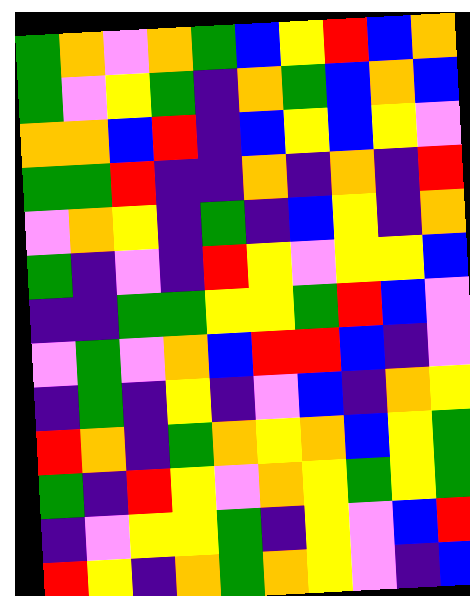[["green", "orange", "violet", "orange", "green", "blue", "yellow", "red", "blue", "orange"], ["green", "violet", "yellow", "green", "indigo", "orange", "green", "blue", "orange", "blue"], ["orange", "orange", "blue", "red", "indigo", "blue", "yellow", "blue", "yellow", "violet"], ["green", "green", "red", "indigo", "indigo", "orange", "indigo", "orange", "indigo", "red"], ["violet", "orange", "yellow", "indigo", "green", "indigo", "blue", "yellow", "indigo", "orange"], ["green", "indigo", "violet", "indigo", "red", "yellow", "violet", "yellow", "yellow", "blue"], ["indigo", "indigo", "green", "green", "yellow", "yellow", "green", "red", "blue", "violet"], ["violet", "green", "violet", "orange", "blue", "red", "red", "blue", "indigo", "violet"], ["indigo", "green", "indigo", "yellow", "indigo", "violet", "blue", "indigo", "orange", "yellow"], ["red", "orange", "indigo", "green", "orange", "yellow", "orange", "blue", "yellow", "green"], ["green", "indigo", "red", "yellow", "violet", "orange", "yellow", "green", "yellow", "green"], ["indigo", "violet", "yellow", "yellow", "green", "indigo", "yellow", "violet", "blue", "red"], ["red", "yellow", "indigo", "orange", "green", "orange", "yellow", "violet", "indigo", "blue"]]